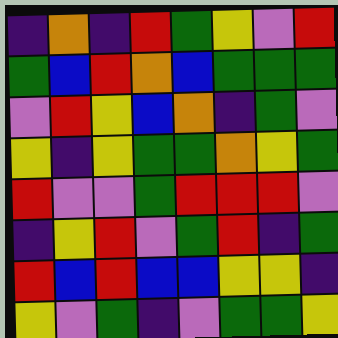[["indigo", "orange", "indigo", "red", "green", "yellow", "violet", "red"], ["green", "blue", "red", "orange", "blue", "green", "green", "green"], ["violet", "red", "yellow", "blue", "orange", "indigo", "green", "violet"], ["yellow", "indigo", "yellow", "green", "green", "orange", "yellow", "green"], ["red", "violet", "violet", "green", "red", "red", "red", "violet"], ["indigo", "yellow", "red", "violet", "green", "red", "indigo", "green"], ["red", "blue", "red", "blue", "blue", "yellow", "yellow", "indigo"], ["yellow", "violet", "green", "indigo", "violet", "green", "green", "yellow"]]